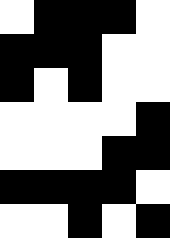[["white", "black", "black", "black", "white"], ["black", "black", "black", "white", "white"], ["black", "white", "black", "white", "white"], ["white", "white", "white", "white", "black"], ["white", "white", "white", "black", "black"], ["black", "black", "black", "black", "white"], ["white", "white", "black", "white", "black"]]